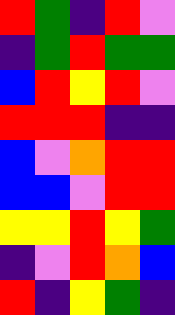[["red", "green", "indigo", "red", "violet"], ["indigo", "green", "red", "green", "green"], ["blue", "red", "yellow", "red", "violet"], ["red", "red", "red", "indigo", "indigo"], ["blue", "violet", "orange", "red", "red"], ["blue", "blue", "violet", "red", "red"], ["yellow", "yellow", "red", "yellow", "green"], ["indigo", "violet", "red", "orange", "blue"], ["red", "indigo", "yellow", "green", "indigo"]]